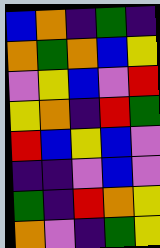[["blue", "orange", "indigo", "green", "indigo"], ["orange", "green", "orange", "blue", "yellow"], ["violet", "yellow", "blue", "violet", "red"], ["yellow", "orange", "indigo", "red", "green"], ["red", "blue", "yellow", "blue", "violet"], ["indigo", "indigo", "violet", "blue", "violet"], ["green", "indigo", "red", "orange", "yellow"], ["orange", "violet", "indigo", "green", "yellow"]]